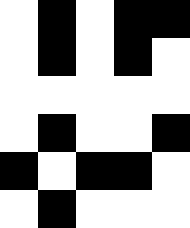[["white", "black", "white", "black", "black"], ["white", "black", "white", "black", "white"], ["white", "white", "white", "white", "white"], ["white", "black", "white", "white", "black"], ["black", "white", "black", "black", "white"], ["white", "black", "white", "white", "white"]]